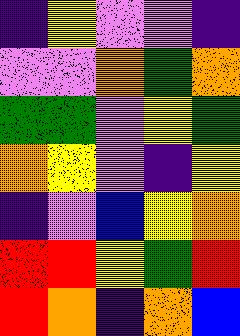[["indigo", "yellow", "violet", "violet", "indigo"], ["violet", "violet", "orange", "green", "orange"], ["green", "green", "violet", "yellow", "green"], ["orange", "yellow", "violet", "indigo", "yellow"], ["indigo", "violet", "blue", "yellow", "orange"], ["red", "red", "yellow", "green", "red"], ["red", "orange", "indigo", "orange", "blue"]]